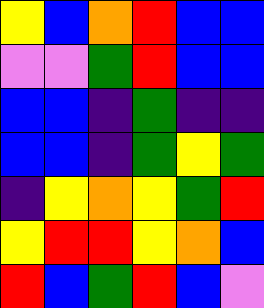[["yellow", "blue", "orange", "red", "blue", "blue"], ["violet", "violet", "green", "red", "blue", "blue"], ["blue", "blue", "indigo", "green", "indigo", "indigo"], ["blue", "blue", "indigo", "green", "yellow", "green"], ["indigo", "yellow", "orange", "yellow", "green", "red"], ["yellow", "red", "red", "yellow", "orange", "blue"], ["red", "blue", "green", "red", "blue", "violet"]]